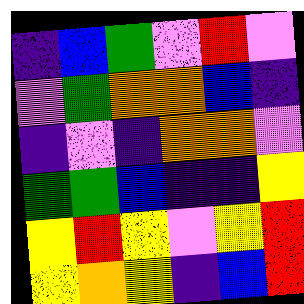[["indigo", "blue", "green", "violet", "red", "violet"], ["violet", "green", "orange", "orange", "blue", "indigo"], ["indigo", "violet", "indigo", "orange", "orange", "violet"], ["green", "green", "blue", "indigo", "indigo", "yellow"], ["yellow", "red", "yellow", "violet", "yellow", "red"], ["yellow", "orange", "yellow", "indigo", "blue", "red"]]